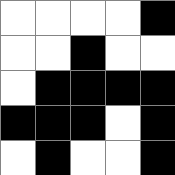[["white", "white", "white", "white", "black"], ["white", "white", "black", "white", "white"], ["white", "black", "black", "black", "black"], ["black", "black", "black", "white", "black"], ["white", "black", "white", "white", "black"]]